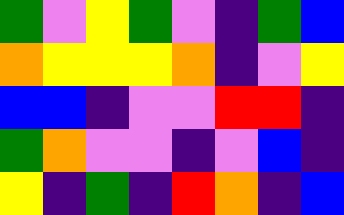[["green", "violet", "yellow", "green", "violet", "indigo", "green", "blue"], ["orange", "yellow", "yellow", "yellow", "orange", "indigo", "violet", "yellow"], ["blue", "blue", "indigo", "violet", "violet", "red", "red", "indigo"], ["green", "orange", "violet", "violet", "indigo", "violet", "blue", "indigo"], ["yellow", "indigo", "green", "indigo", "red", "orange", "indigo", "blue"]]